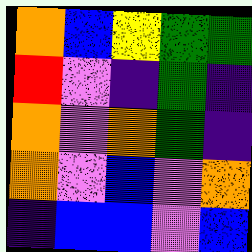[["orange", "blue", "yellow", "green", "green"], ["red", "violet", "indigo", "green", "indigo"], ["orange", "violet", "orange", "green", "indigo"], ["orange", "violet", "blue", "violet", "orange"], ["indigo", "blue", "blue", "violet", "blue"]]